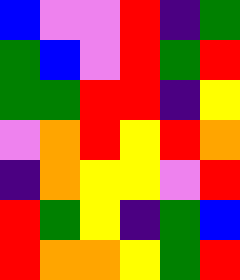[["blue", "violet", "violet", "red", "indigo", "green"], ["green", "blue", "violet", "red", "green", "red"], ["green", "green", "red", "red", "indigo", "yellow"], ["violet", "orange", "red", "yellow", "red", "orange"], ["indigo", "orange", "yellow", "yellow", "violet", "red"], ["red", "green", "yellow", "indigo", "green", "blue"], ["red", "orange", "orange", "yellow", "green", "red"]]